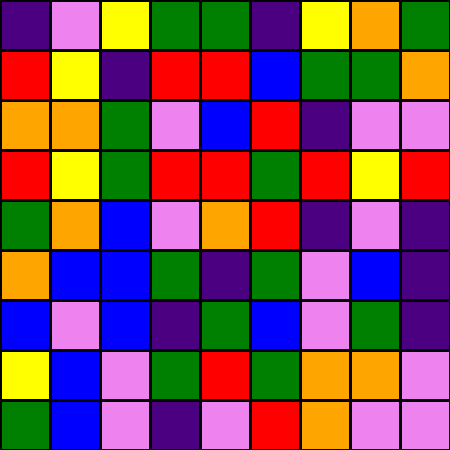[["indigo", "violet", "yellow", "green", "green", "indigo", "yellow", "orange", "green"], ["red", "yellow", "indigo", "red", "red", "blue", "green", "green", "orange"], ["orange", "orange", "green", "violet", "blue", "red", "indigo", "violet", "violet"], ["red", "yellow", "green", "red", "red", "green", "red", "yellow", "red"], ["green", "orange", "blue", "violet", "orange", "red", "indigo", "violet", "indigo"], ["orange", "blue", "blue", "green", "indigo", "green", "violet", "blue", "indigo"], ["blue", "violet", "blue", "indigo", "green", "blue", "violet", "green", "indigo"], ["yellow", "blue", "violet", "green", "red", "green", "orange", "orange", "violet"], ["green", "blue", "violet", "indigo", "violet", "red", "orange", "violet", "violet"]]